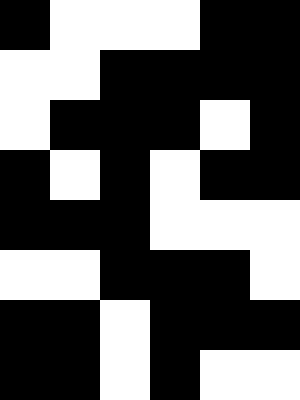[["black", "white", "white", "white", "black", "black"], ["white", "white", "black", "black", "black", "black"], ["white", "black", "black", "black", "white", "black"], ["black", "white", "black", "white", "black", "black"], ["black", "black", "black", "white", "white", "white"], ["white", "white", "black", "black", "black", "white"], ["black", "black", "white", "black", "black", "black"], ["black", "black", "white", "black", "white", "white"]]